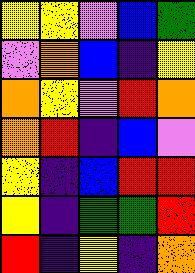[["yellow", "yellow", "violet", "blue", "green"], ["violet", "orange", "blue", "indigo", "yellow"], ["orange", "yellow", "violet", "red", "orange"], ["orange", "red", "indigo", "blue", "violet"], ["yellow", "indigo", "blue", "red", "red"], ["yellow", "indigo", "green", "green", "red"], ["red", "indigo", "yellow", "indigo", "orange"]]